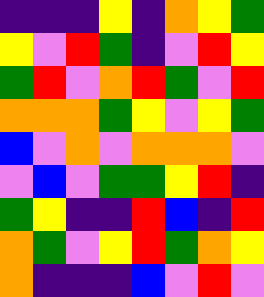[["indigo", "indigo", "indigo", "yellow", "indigo", "orange", "yellow", "green"], ["yellow", "violet", "red", "green", "indigo", "violet", "red", "yellow"], ["green", "red", "violet", "orange", "red", "green", "violet", "red"], ["orange", "orange", "orange", "green", "yellow", "violet", "yellow", "green"], ["blue", "violet", "orange", "violet", "orange", "orange", "orange", "violet"], ["violet", "blue", "violet", "green", "green", "yellow", "red", "indigo"], ["green", "yellow", "indigo", "indigo", "red", "blue", "indigo", "red"], ["orange", "green", "violet", "yellow", "red", "green", "orange", "yellow"], ["orange", "indigo", "indigo", "indigo", "blue", "violet", "red", "violet"]]